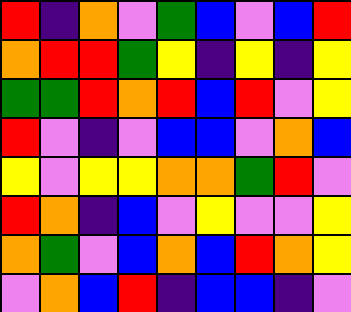[["red", "indigo", "orange", "violet", "green", "blue", "violet", "blue", "red"], ["orange", "red", "red", "green", "yellow", "indigo", "yellow", "indigo", "yellow"], ["green", "green", "red", "orange", "red", "blue", "red", "violet", "yellow"], ["red", "violet", "indigo", "violet", "blue", "blue", "violet", "orange", "blue"], ["yellow", "violet", "yellow", "yellow", "orange", "orange", "green", "red", "violet"], ["red", "orange", "indigo", "blue", "violet", "yellow", "violet", "violet", "yellow"], ["orange", "green", "violet", "blue", "orange", "blue", "red", "orange", "yellow"], ["violet", "orange", "blue", "red", "indigo", "blue", "blue", "indigo", "violet"]]